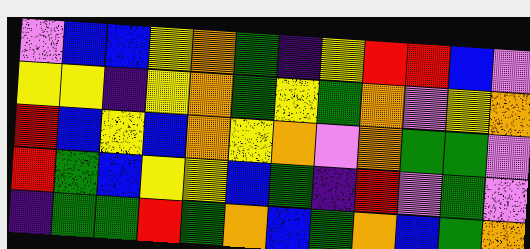[["violet", "blue", "blue", "yellow", "orange", "green", "indigo", "yellow", "red", "red", "blue", "violet"], ["yellow", "yellow", "indigo", "yellow", "orange", "green", "yellow", "green", "orange", "violet", "yellow", "orange"], ["red", "blue", "yellow", "blue", "orange", "yellow", "orange", "violet", "orange", "green", "green", "violet"], ["red", "green", "blue", "yellow", "yellow", "blue", "green", "indigo", "red", "violet", "green", "violet"], ["indigo", "green", "green", "red", "green", "orange", "blue", "green", "orange", "blue", "green", "orange"]]